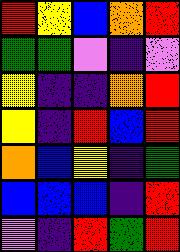[["red", "yellow", "blue", "orange", "red"], ["green", "green", "violet", "indigo", "violet"], ["yellow", "indigo", "indigo", "orange", "red"], ["yellow", "indigo", "red", "blue", "red"], ["orange", "blue", "yellow", "indigo", "green"], ["blue", "blue", "blue", "indigo", "red"], ["violet", "indigo", "red", "green", "red"]]